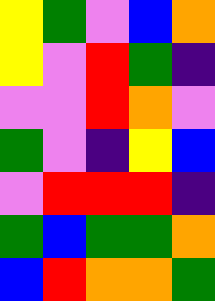[["yellow", "green", "violet", "blue", "orange"], ["yellow", "violet", "red", "green", "indigo"], ["violet", "violet", "red", "orange", "violet"], ["green", "violet", "indigo", "yellow", "blue"], ["violet", "red", "red", "red", "indigo"], ["green", "blue", "green", "green", "orange"], ["blue", "red", "orange", "orange", "green"]]